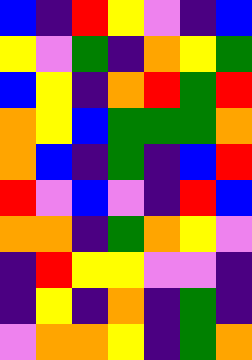[["blue", "indigo", "red", "yellow", "violet", "indigo", "blue"], ["yellow", "violet", "green", "indigo", "orange", "yellow", "green"], ["blue", "yellow", "indigo", "orange", "red", "green", "red"], ["orange", "yellow", "blue", "green", "green", "green", "orange"], ["orange", "blue", "indigo", "green", "indigo", "blue", "red"], ["red", "violet", "blue", "violet", "indigo", "red", "blue"], ["orange", "orange", "indigo", "green", "orange", "yellow", "violet"], ["indigo", "red", "yellow", "yellow", "violet", "violet", "indigo"], ["indigo", "yellow", "indigo", "orange", "indigo", "green", "indigo"], ["violet", "orange", "orange", "yellow", "indigo", "green", "orange"]]